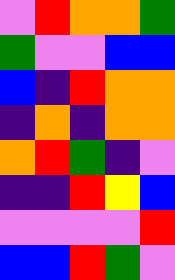[["violet", "red", "orange", "orange", "green"], ["green", "violet", "violet", "blue", "blue"], ["blue", "indigo", "red", "orange", "orange"], ["indigo", "orange", "indigo", "orange", "orange"], ["orange", "red", "green", "indigo", "violet"], ["indigo", "indigo", "red", "yellow", "blue"], ["violet", "violet", "violet", "violet", "red"], ["blue", "blue", "red", "green", "violet"]]